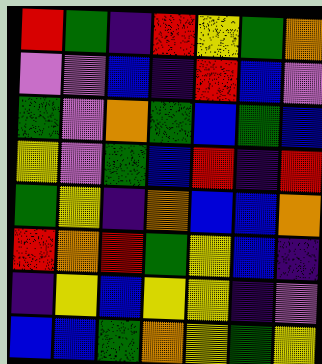[["red", "green", "indigo", "red", "yellow", "green", "orange"], ["violet", "violet", "blue", "indigo", "red", "blue", "violet"], ["green", "violet", "orange", "green", "blue", "green", "blue"], ["yellow", "violet", "green", "blue", "red", "indigo", "red"], ["green", "yellow", "indigo", "orange", "blue", "blue", "orange"], ["red", "orange", "red", "green", "yellow", "blue", "indigo"], ["indigo", "yellow", "blue", "yellow", "yellow", "indigo", "violet"], ["blue", "blue", "green", "orange", "yellow", "green", "yellow"]]